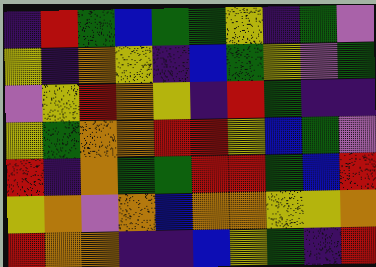[["indigo", "red", "green", "blue", "green", "green", "yellow", "indigo", "green", "violet"], ["yellow", "indigo", "orange", "yellow", "indigo", "blue", "green", "yellow", "violet", "green"], ["violet", "yellow", "red", "orange", "yellow", "indigo", "red", "green", "indigo", "indigo"], ["yellow", "green", "orange", "orange", "red", "red", "yellow", "blue", "green", "violet"], ["red", "indigo", "orange", "green", "green", "red", "red", "green", "blue", "red"], ["yellow", "orange", "violet", "orange", "blue", "orange", "orange", "yellow", "yellow", "orange"], ["red", "orange", "orange", "indigo", "indigo", "blue", "yellow", "green", "indigo", "red"]]